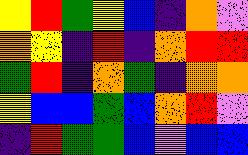[["yellow", "red", "green", "yellow", "blue", "indigo", "orange", "violet"], ["orange", "yellow", "indigo", "red", "indigo", "orange", "red", "red"], ["green", "red", "indigo", "orange", "green", "indigo", "orange", "orange"], ["yellow", "blue", "blue", "green", "blue", "orange", "red", "violet"], ["indigo", "red", "green", "green", "blue", "violet", "blue", "blue"]]